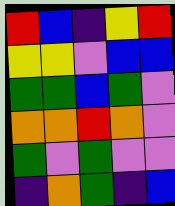[["red", "blue", "indigo", "yellow", "red"], ["yellow", "yellow", "violet", "blue", "blue"], ["green", "green", "blue", "green", "violet"], ["orange", "orange", "red", "orange", "violet"], ["green", "violet", "green", "violet", "violet"], ["indigo", "orange", "green", "indigo", "blue"]]